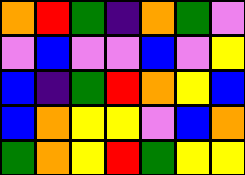[["orange", "red", "green", "indigo", "orange", "green", "violet"], ["violet", "blue", "violet", "violet", "blue", "violet", "yellow"], ["blue", "indigo", "green", "red", "orange", "yellow", "blue"], ["blue", "orange", "yellow", "yellow", "violet", "blue", "orange"], ["green", "orange", "yellow", "red", "green", "yellow", "yellow"]]